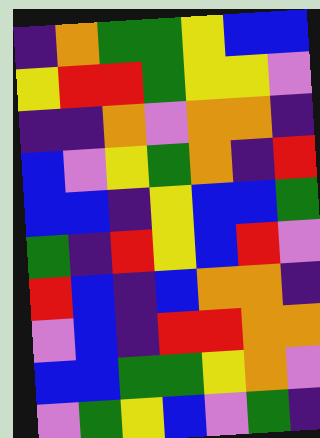[["indigo", "orange", "green", "green", "yellow", "blue", "blue"], ["yellow", "red", "red", "green", "yellow", "yellow", "violet"], ["indigo", "indigo", "orange", "violet", "orange", "orange", "indigo"], ["blue", "violet", "yellow", "green", "orange", "indigo", "red"], ["blue", "blue", "indigo", "yellow", "blue", "blue", "green"], ["green", "indigo", "red", "yellow", "blue", "red", "violet"], ["red", "blue", "indigo", "blue", "orange", "orange", "indigo"], ["violet", "blue", "indigo", "red", "red", "orange", "orange"], ["blue", "blue", "green", "green", "yellow", "orange", "violet"], ["violet", "green", "yellow", "blue", "violet", "green", "indigo"]]